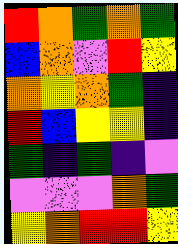[["red", "orange", "green", "orange", "green"], ["blue", "orange", "violet", "red", "yellow"], ["orange", "yellow", "orange", "green", "indigo"], ["red", "blue", "yellow", "yellow", "indigo"], ["green", "indigo", "green", "indigo", "violet"], ["violet", "violet", "violet", "orange", "green"], ["yellow", "orange", "red", "red", "yellow"]]